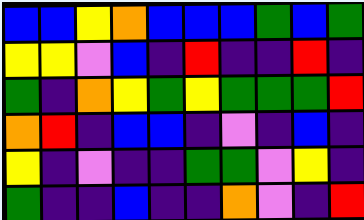[["blue", "blue", "yellow", "orange", "blue", "blue", "blue", "green", "blue", "green"], ["yellow", "yellow", "violet", "blue", "indigo", "red", "indigo", "indigo", "red", "indigo"], ["green", "indigo", "orange", "yellow", "green", "yellow", "green", "green", "green", "red"], ["orange", "red", "indigo", "blue", "blue", "indigo", "violet", "indigo", "blue", "indigo"], ["yellow", "indigo", "violet", "indigo", "indigo", "green", "green", "violet", "yellow", "indigo"], ["green", "indigo", "indigo", "blue", "indigo", "indigo", "orange", "violet", "indigo", "red"]]